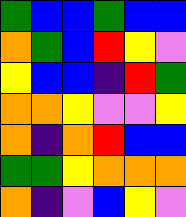[["green", "blue", "blue", "green", "blue", "blue"], ["orange", "green", "blue", "red", "yellow", "violet"], ["yellow", "blue", "blue", "indigo", "red", "green"], ["orange", "orange", "yellow", "violet", "violet", "yellow"], ["orange", "indigo", "orange", "red", "blue", "blue"], ["green", "green", "yellow", "orange", "orange", "orange"], ["orange", "indigo", "violet", "blue", "yellow", "violet"]]